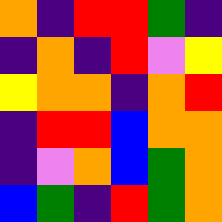[["orange", "indigo", "red", "red", "green", "indigo"], ["indigo", "orange", "indigo", "red", "violet", "yellow"], ["yellow", "orange", "orange", "indigo", "orange", "red"], ["indigo", "red", "red", "blue", "orange", "orange"], ["indigo", "violet", "orange", "blue", "green", "orange"], ["blue", "green", "indigo", "red", "green", "orange"]]